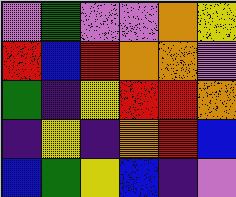[["violet", "green", "violet", "violet", "orange", "yellow"], ["red", "blue", "red", "orange", "orange", "violet"], ["green", "indigo", "yellow", "red", "red", "orange"], ["indigo", "yellow", "indigo", "orange", "red", "blue"], ["blue", "green", "yellow", "blue", "indigo", "violet"]]